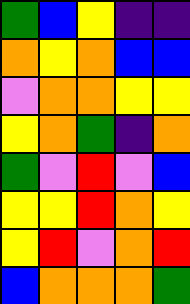[["green", "blue", "yellow", "indigo", "indigo"], ["orange", "yellow", "orange", "blue", "blue"], ["violet", "orange", "orange", "yellow", "yellow"], ["yellow", "orange", "green", "indigo", "orange"], ["green", "violet", "red", "violet", "blue"], ["yellow", "yellow", "red", "orange", "yellow"], ["yellow", "red", "violet", "orange", "red"], ["blue", "orange", "orange", "orange", "green"]]